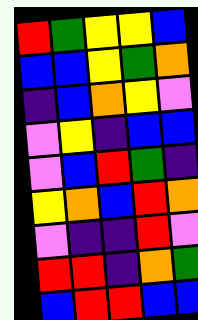[["red", "green", "yellow", "yellow", "blue"], ["blue", "blue", "yellow", "green", "orange"], ["indigo", "blue", "orange", "yellow", "violet"], ["violet", "yellow", "indigo", "blue", "blue"], ["violet", "blue", "red", "green", "indigo"], ["yellow", "orange", "blue", "red", "orange"], ["violet", "indigo", "indigo", "red", "violet"], ["red", "red", "indigo", "orange", "green"], ["blue", "red", "red", "blue", "blue"]]